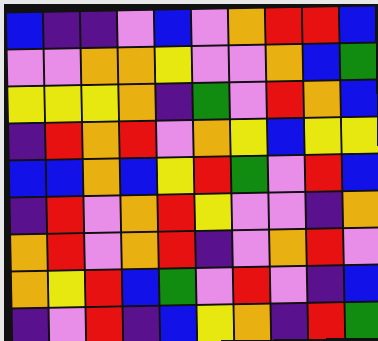[["blue", "indigo", "indigo", "violet", "blue", "violet", "orange", "red", "red", "blue"], ["violet", "violet", "orange", "orange", "yellow", "violet", "violet", "orange", "blue", "green"], ["yellow", "yellow", "yellow", "orange", "indigo", "green", "violet", "red", "orange", "blue"], ["indigo", "red", "orange", "red", "violet", "orange", "yellow", "blue", "yellow", "yellow"], ["blue", "blue", "orange", "blue", "yellow", "red", "green", "violet", "red", "blue"], ["indigo", "red", "violet", "orange", "red", "yellow", "violet", "violet", "indigo", "orange"], ["orange", "red", "violet", "orange", "red", "indigo", "violet", "orange", "red", "violet"], ["orange", "yellow", "red", "blue", "green", "violet", "red", "violet", "indigo", "blue"], ["indigo", "violet", "red", "indigo", "blue", "yellow", "orange", "indigo", "red", "green"]]